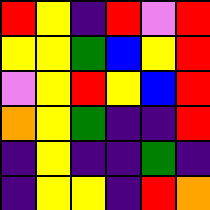[["red", "yellow", "indigo", "red", "violet", "red"], ["yellow", "yellow", "green", "blue", "yellow", "red"], ["violet", "yellow", "red", "yellow", "blue", "red"], ["orange", "yellow", "green", "indigo", "indigo", "red"], ["indigo", "yellow", "indigo", "indigo", "green", "indigo"], ["indigo", "yellow", "yellow", "indigo", "red", "orange"]]